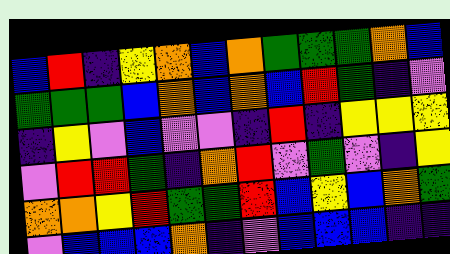[["blue", "red", "indigo", "yellow", "orange", "blue", "orange", "green", "green", "green", "orange", "blue"], ["green", "green", "green", "blue", "orange", "blue", "orange", "blue", "red", "green", "indigo", "violet"], ["indigo", "yellow", "violet", "blue", "violet", "violet", "indigo", "red", "indigo", "yellow", "yellow", "yellow"], ["violet", "red", "red", "green", "indigo", "orange", "red", "violet", "green", "violet", "indigo", "yellow"], ["orange", "orange", "yellow", "red", "green", "green", "red", "blue", "yellow", "blue", "orange", "green"], ["violet", "blue", "blue", "blue", "orange", "indigo", "violet", "blue", "blue", "blue", "indigo", "indigo"]]